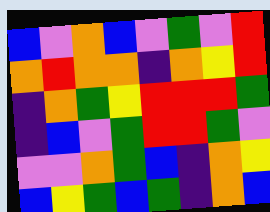[["blue", "violet", "orange", "blue", "violet", "green", "violet", "red"], ["orange", "red", "orange", "orange", "indigo", "orange", "yellow", "red"], ["indigo", "orange", "green", "yellow", "red", "red", "red", "green"], ["indigo", "blue", "violet", "green", "red", "red", "green", "violet"], ["violet", "violet", "orange", "green", "blue", "indigo", "orange", "yellow"], ["blue", "yellow", "green", "blue", "green", "indigo", "orange", "blue"]]